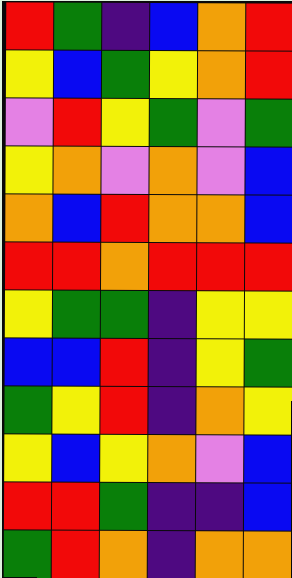[["red", "green", "indigo", "blue", "orange", "red"], ["yellow", "blue", "green", "yellow", "orange", "red"], ["violet", "red", "yellow", "green", "violet", "green"], ["yellow", "orange", "violet", "orange", "violet", "blue"], ["orange", "blue", "red", "orange", "orange", "blue"], ["red", "red", "orange", "red", "red", "red"], ["yellow", "green", "green", "indigo", "yellow", "yellow"], ["blue", "blue", "red", "indigo", "yellow", "green"], ["green", "yellow", "red", "indigo", "orange", "yellow"], ["yellow", "blue", "yellow", "orange", "violet", "blue"], ["red", "red", "green", "indigo", "indigo", "blue"], ["green", "red", "orange", "indigo", "orange", "orange"]]